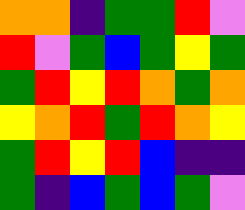[["orange", "orange", "indigo", "green", "green", "red", "violet"], ["red", "violet", "green", "blue", "green", "yellow", "green"], ["green", "red", "yellow", "red", "orange", "green", "orange"], ["yellow", "orange", "red", "green", "red", "orange", "yellow"], ["green", "red", "yellow", "red", "blue", "indigo", "indigo"], ["green", "indigo", "blue", "green", "blue", "green", "violet"]]